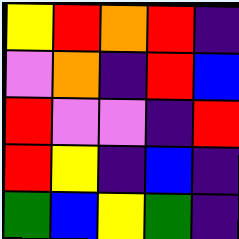[["yellow", "red", "orange", "red", "indigo"], ["violet", "orange", "indigo", "red", "blue"], ["red", "violet", "violet", "indigo", "red"], ["red", "yellow", "indigo", "blue", "indigo"], ["green", "blue", "yellow", "green", "indigo"]]